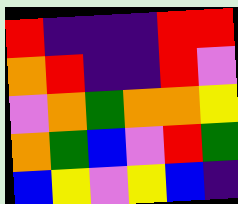[["red", "indigo", "indigo", "indigo", "red", "red"], ["orange", "red", "indigo", "indigo", "red", "violet"], ["violet", "orange", "green", "orange", "orange", "yellow"], ["orange", "green", "blue", "violet", "red", "green"], ["blue", "yellow", "violet", "yellow", "blue", "indigo"]]